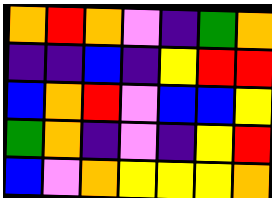[["orange", "red", "orange", "violet", "indigo", "green", "orange"], ["indigo", "indigo", "blue", "indigo", "yellow", "red", "red"], ["blue", "orange", "red", "violet", "blue", "blue", "yellow"], ["green", "orange", "indigo", "violet", "indigo", "yellow", "red"], ["blue", "violet", "orange", "yellow", "yellow", "yellow", "orange"]]